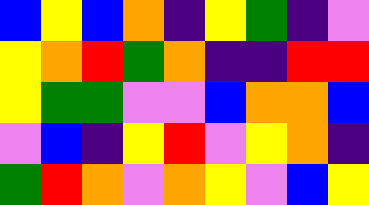[["blue", "yellow", "blue", "orange", "indigo", "yellow", "green", "indigo", "violet"], ["yellow", "orange", "red", "green", "orange", "indigo", "indigo", "red", "red"], ["yellow", "green", "green", "violet", "violet", "blue", "orange", "orange", "blue"], ["violet", "blue", "indigo", "yellow", "red", "violet", "yellow", "orange", "indigo"], ["green", "red", "orange", "violet", "orange", "yellow", "violet", "blue", "yellow"]]